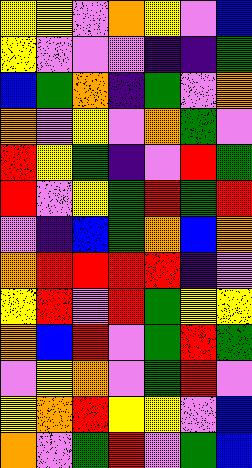[["yellow", "yellow", "violet", "orange", "yellow", "violet", "blue"], ["yellow", "violet", "violet", "violet", "indigo", "indigo", "green"], ["blue", "green", "orange", "indigo", "green", "violet", "orange"], ["orange", "violet", "yellow", "violet", "orange", "green", "violet"], ["red", "yellow", "green", "indigo", "violet", "red", "green"], ["red", "violet", "yellow", "green", "red", "green", "red"], ["violet", "indigo", "blue", "green", "orange", "blue", "orange"], ["orange", "red", "red", "red", "red", "indigo", "violet"], ["yellow", "red", "violet", "red", "green", "yellow", "yellow"], ["orange", "blue", "red", "violet", "green", "red", "green"], ["violet", "yellow", "orange", "violet", "green", "red", "violet"], ["yellow", "orange", "red", "yellow", "yellow", "violet", "blue"], ["orange", "violet", "green", "red", "violet", "green", "blue"]]